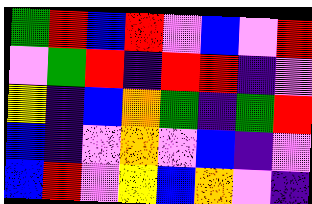[["green", "red", "blue", "red", "violet", "blue", "violet", "red"], ["violet", "green", "red", "indigo", "red", "red", "indigo", "violet"], ["yellow", "indigo", "blue", "orange", "green", "indigo", "green", "red"], ["blue", "indigo", "violet", "orange", "violet", "blue", "indigo", "violet"], ["blue", "red", "violet", "yellow", "blue", "orange", "violet", "indigo"]]